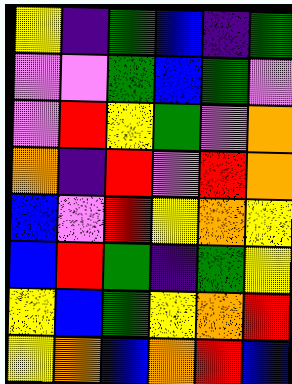[["yellow", "indigo", "green", "blue", "indigo", "green"], ["violet", "violet", "green", "blue", "green", "violet"], ["violet", "red", "yellow", "green", "violet", "orange"], ["orange", "indigo", "red", "violet", "red", "orange"], ["blue", "violet", "red", "yellow", "orange", "yellow"], ["blue", "red", "green", "indigo", "green", "yellow"], ["yellow", "blue", "green", "yellow", "orange", "red"], ["yellow", "orange", "blue", "orange", "red", "blue"]]